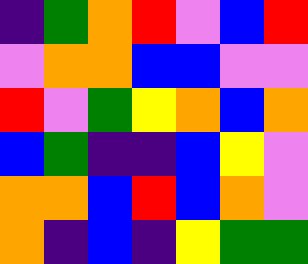[["indigo", "green", "orange", "red", "violet", "blue", "red"], ["violet", "orange", "orange", "blue", "blue", "violet", "violet"], ["red", "violet", "green", "yellow", "orange", "blue", "orange"], ["blue", "green", "indigo", "indigo", "blue", "yellow", "violet"], ["orange", "orange", "blue", "red", "blue", "orange", "violet"], ["orange", "indigo", "blue", "indigo", "yellow", "green", "green"]]